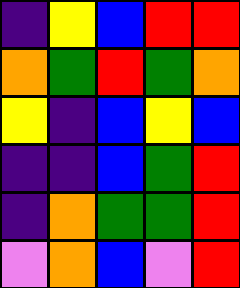[["indigo", "yellow", "blue", "red", "red"], ["orange", "green", "red", "green", "orange"], ["yellow", "indigo", "blue", "yellow", "blue"], ["indigo", "indigo", "blue", "green", "red"], ["indigo", "orange", "green", "green", "red"], ["violet", "orange", "blue", "violet", "red"]]